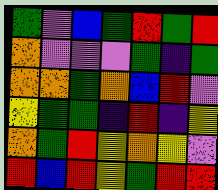[["green", "violet", "blue", "green", "red", "green", "red"], ["orange", "violet", "violet", "violet", "green", "indigo", "green"], ["orange", "orange", "green", "orange", "blue", "red", "violet"], ["yellow", "green", "green", "indigo", "red", "indigo", "yellow"], ["orange", "green", "red", "yellow", "orange", "yellow", "violet"], ["red", "blue", "red", "yellow", "green", "red", "red"]]